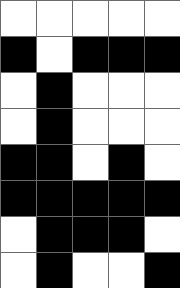[["white", "white", "white", "white", "white"], ["black", "white", "black", "black", "black"], ["white", "black", "white", "white", "white"], ["white", "black", "white", "white", "white"], ["black", "black", "white", "black", "white"], ["black", "black", "black", "black", "black"], ["white", "black", "black", "black", "white"], ["white", "black", "white", "white", "black"]]